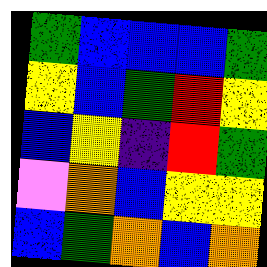[["green", "blue", "blue", "blue", "green"], ["yellow", "blue", "green", "red", "yellow"], ["blue", "yellow", "indigo", "red", "green"], ["violet", "orange", "blue", "yellow", "yellow"], ["blue", "green", "orange", "blue", "orange"]]